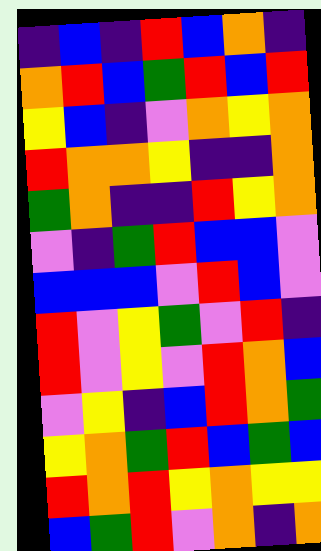[["indigo", "blue", "indigo", "red", "blue", "orange", "indigo"], ["orange", "red", "blue", "green", "red", "blue", "red"], ["yellow", "blue", "indigo", "violet", "orange", "yellow", "orange"], ["red", "orange", "orange", "yellow", "indigo", "indigo", "orange"], ["green", "orange", "indigo", "indigo", "red", "yellow", "orange"], ["violet", "indigo", "green", "red", "blue", "blue", "violet"], ["blue", "blue", "blue", "violet", "red", "blue", "violet"], ["red", "violet", "yellow", "green", "violet", "red", "indigo"], ["red", "violet", "yellow", "violet", "red", "orange", "blue"], ["violet", "yellow", "indigo", "blue", "red", "orange", "green"], ["yellow", "orange", "green", "red", "blue", "green", "blue"], ["red", "orange", "red", "yellow", "orange", "yellow", "yellow"], ["blue", "green", "red", "violet", "orange", "indigo", "orange"]]